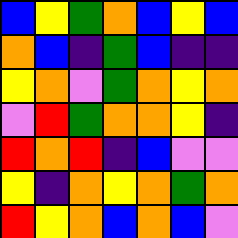[["blue", "yellow", "green", "orange", "blue", "yellow", "blue"], ["orange", "blue", "indigo", "green", "blue", "indigo", "indigo"], ["yellow", "orange", "violet", "green", "orange", "yellow", "orange"], ["violet", "red", "green", "orange", "orange", "yellow", "indigo"], ["red", "orange", "red", "indigo", "blue", "violet", "violet"], ["yellow", "indigo", "orange", "yellow", "orange", "green", "orange"], ["red", "yellow", "orange", "blue", "orange", "blue", "violet"]]